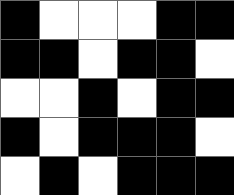[["black", "white", "white", "white", "black", "black"], ["black", "black", "white", "black", "black", "white"], ["white", "white", "black", "white", "black", "black"], ["black", "white", "black", "black", "black", "white"], ["white", "black", "white", "black", "black", "black"]]